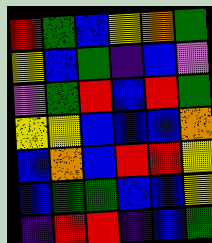[["red", "green", "blue", "yellow", "orange", "green"], ["yellow", "blue", "green", "indigo", "blue", "violet"], ["violet", "green", "red", "blue", "red", "green"], ["yellow", "yellow", "blue", "blue", "blue", "orange"], ["blue", "orange", "blue", "red", "red", "yellow"], ["blue", "green", "green", "blue", "blue", "yellow"], ["indigo", "red", "red", "indigo", "blue", "green"]]